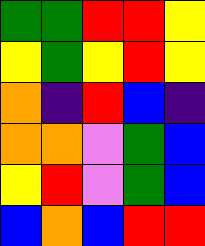[["green", "green", "red", "red", "yellow"], ["yellow", "green", "yellow", "red", "yellow"], ["orange", "indigo", "red", "blue", "indigo"], ["orange", "orange", "violet", "green", "blue"], ["yellow", "red", "violet", "green", "blue"], ["blue", "orange", "blue", "red", "red"]]